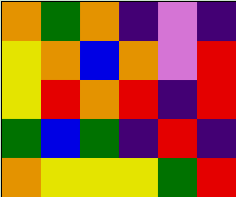[["orange", "green", "orange", "indigo", "violet", "indigo"], ["yellow", "orange", "blue", "orange", "violet", "red"], ["yellow", "red", "orange", "red", "indigo", "red"], ["green", "blue", "green", "indigo", "red", "indigo"], ["orange", "yellow", "yellow", "yellow", "green", "red"]]